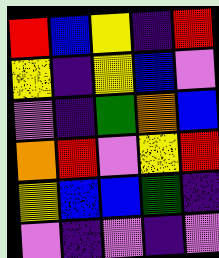[["red", "blue", "yellow", "indigo", "red"], ["yellow", "indigo", "yellow", "blue", "violet"], ["violet", "indigo", "green", "orange", "blue"], ["orange", "red", "violet", "yellow", "red"], ["yellow", "blue", "blue", "green", "indigo"], ["violet", "indigo", "violet", "indigo", "violet"]]